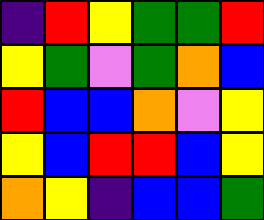[["indigo", "red", "yellow", "green", "green", "red"], ["yellow", "green", "violet", "green", "orange", "blue"], ["red", "blue", "blue", "orange", "violet", "yellow"], ["yellow", "blue", "red", "red", "blue", "yellow"], ["orange", "yellow", "indigo", "blue", "blue", "green"]]